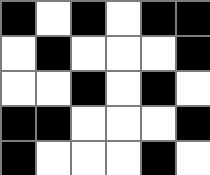[["black", "white", "black", "white", "black", "black"], ["white", "black", "white", "white", "white", "black"], ["white", "white", "black", "white", "black", "white"], ["black", "black", "white", "white", "white", "black"], ["black", "white", "white", "white", "black", "white"]]